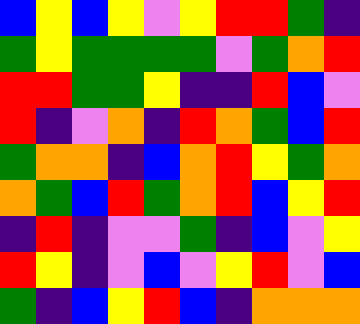[["blue", "yellow", "blue", "yellow", "violet", "yellow", "red", "red", "green", "indigo"], ["green", "yellow", "green", "green", "green", "green", "violet", "green", "orange", "red"], ["red", "red", "green", "green", "yellow", "indigo", "indigo", "red", "blue", "violet"], ["red", "indigo", "violet", "orange", "indigo", "red", "orange", "green", "blue", "red"], ["green", "orange", "orange", "indigo", "blue", "orange", "red", "yellow", "green", "orange"], ["orange", "green", "blue", "red", "green", "orange", "red", "blue", "yellow", "red"], ["indigo", "red", "indigo", "violet", "violet", "green", "indigo", "blue", "violet", "yellow"], ["red", "yellow", "indigo", "violet", "blue", "violet", "yellow", "red", "violet", "blue"], ["green", "indigo", "blue", "yellow", "red", "blue", "indigo", "orange", "orange", "orange"]]